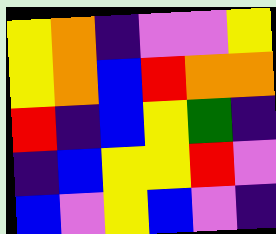[["yellow", "orange", "indigo", "violet", "violet", "yellow"], ["yellow", "orange", "blue", "red", "orange", "orange"], ["red", "indigo", "blue", "yellow", "green", "indigo"], ["indigo", "blue", "yellow", "yellow", "red", "violet"], ["blue", "violet", "yellow", "blue", "violet", "indigo"]]